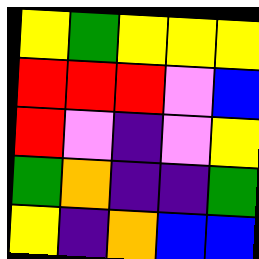[["yellow", "green", "yellow", "yellow", "yellow"], ["red", "red", "red", "violet", "blue"], ["red", "violet", "indigo", "violet", "yellow"], ["green", "orange", "indigo", "indigo", "green"], ["yellow", "indigo", "orange", "blue", "blue"]]